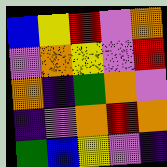[["blue", "yellow", "red", "violet", "orange"], ["violet", "orange", "yellow", "violet", "red"], ["orange", "indigo", "green", "orange", "violet"], ["indigo", "violet", "orange", "red", "orange"], ["green", "blue", "yellow", "violet", "indigo"]]